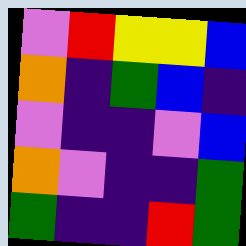[["violet", "red", "yellow", "yellow", "blue"], ["orange", "indigo", "green", "blue", "indigo"], ["violet", "indigo", "indigo", "violet", "blue"], ["orange", "violet", "indigo", "indigo", "green"], ["green", "indigo", "indigo", "red", "green"]]